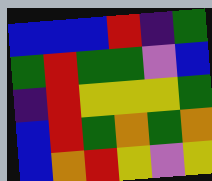[["blue", "blue", "blue", "red", "indigo", "green"], ["green", "red", "green", "green", "violet", "blue"], ["indigo", "red", "yellow", "yellow", "yellow", "green"], ["blue", "red", "green", "orange", "green", "orange"], ["blue", "orange", "red", "yellow", "violet", "yellow"]]